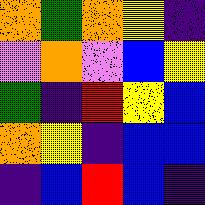[["orange", "green", "orange", "yellow", "indigo"], ["violet", "orange", "violet", "blue", "yellow"], ["green", "indigo", "red", "yellow", "blue"], ["orange", "yellow", "indigo", "blue", "blue"], ["indigo", "blue", "red", "blue", "indigo"]]